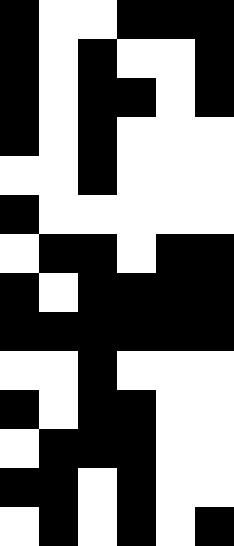[["black", "white", "white", "black", "black", "black"], ["black", "white", "black", "white", "white", "black"], ["black", "white", "black", "black", "white", "black"], ["black", "white", "black", "white", "white", "white"], ["white", "white", "black", "white", "white", "white"], ["black", "white", "white", "white", "white", "white"], ["white", "black", "black", "white", "black", "black"], ["black", "white", "black", "black", "black", "black"], ["black", "black", "black", "black", "black", "black"], ["white", "white", "black", "white", "white", "white"], ["black", "white", "black", "black", "white", "white"], ["white", "black", "black", "black", "white", "white"], ["black", "black", "white", "black", "white", "white"], ["white", "black", "white", "black", "white", "black"]]